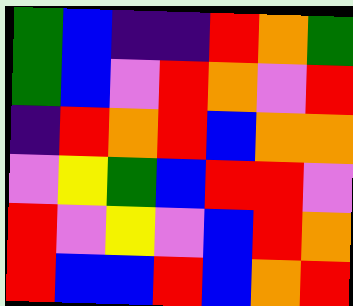[["green", "blue", "indigo", "indigo", "red", "orange", "green"], ["green", "blue", "violet", "red", "orange", "violet", "red"], ["indigo", "red", "orange", "red", "blue", "orange", "orange"], ["violet", "yellow", "green", "blue", "red", "red", "violet"], ["red", "violet", "yellow", "violet", "blue", "red", "orange"], ["red", "blue", "blue", "red", "blue", "orange", "red"]]